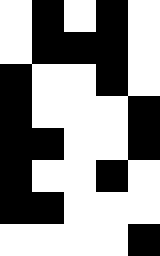[["white", "black", "white", "black", "white"], ["white", "black", "black", "black", "white"], ["black", "white", "white", "black", "white"], ["black", "white", "white", "white", "black"], ["black", "black", "white", "white", "black"], ["black", "white", "white", "black", "white"], ["black", "black", "white", "white", "white"], ["white", "white", "white", "white", "black"]]